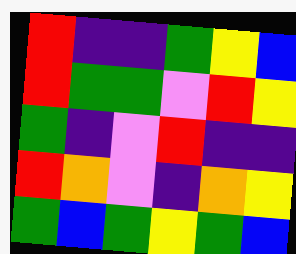[["red", "indigo", "indigo", "green", "yellow", "blue"], ["red", "green", "green", "violet", "red", "yellow"], ["green", "indigo", "violet", "red", "indigo", "indigo"], ["red", "orange", "violet", "indigo", "orange", "yellow"], ["green", "blue", "green", "yellow", "green", "blue"]]